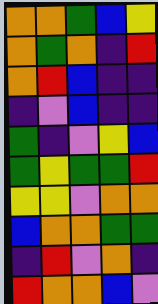[["orange", "orange", "green", "blue", "yellow"], ["orange", "green", "orange", "indigo", "red"], ["orange", "red", "blue", "indigo", "indigo"], ["indigo", "violet", "blue", "indigo", "indigo"], ["green", "indigo", "violet", "yellow", "blue"], ["green", "yellow", "green", "green", "red"], ["yellow", "yellow", "violet", "orange", "orange"], ["blue", "orange", "orange", "green", "green"], ["indigo", "red", "violet", "orange", "indigo"], ["red", "orange", "orange", "blue", "violet"]]